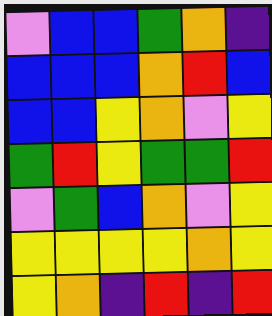[["violet", "blue", "blue", "green", "orange", "indigo"], ["blue", "blue", "blue", "orange", "red", "blue"], ["blue", "blue", "yellow", "orange", "violet", "yellow"], ["green", "red", "yellow", "green", "green", "red"], ["violet", "green", "blue", "orange", "violet", "yellow"], ["yellow", "yellow", "yellow", "yellow", "orange", "yellow"], ["yellow", "orange", "indigo", "red", "indigo", "red"]]